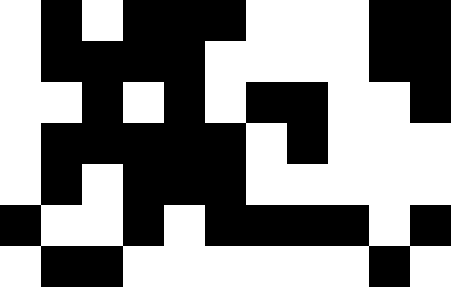[["white", "black", "white", "black", "black", "black", "white", "white", "white", "black", "black"], ["white", "black", "black", "black", "black", "white", "white", "white", "white", "black", "black"], ["white", "white", "black", "white", "black", "white", "black", "black", "white", "white", "black"], ["white", "black", "black", "black", "black", "black", "white", "black", "white", "white", "white"], ["white", "black", "white", "black", "black", "black", "white", "white", "white", "white", "white"], ["black", "white", "white", "black", "white", "black", "black", "black", "black", "white", "black"], ["white", "black", "black", "white", "white", "white", "white", "white", "white", "black", "white"]]